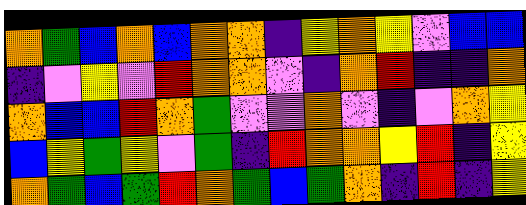[["orange", "green", "blue", "orange", "blue", "orange", "orange", "indigo", "yellow", "orange", "yellow", "violet", "blue", "blue"], ["indigo", "violet", "yellow", "violet", "red", "orange", "orange", "violet", "indigo", "orange", "red", "indigo", "indigo", "orange"], ["orange", "blue", "blue", "red", "orange", "green", "violet", "violet", "orange", "violet", "indigo", "violet", "orange", "yellow"], ["blue", "yellow", "green", "yellow", "violet", "green", "indigo", "red", "orange", "orange", "yellow", "red", "indigo", "yellow"], ["orange", "green", "blue", "green", "red", "orange", "green", "blue", "green", "orange", "indigo", "red", "indigo", "yellow"]]